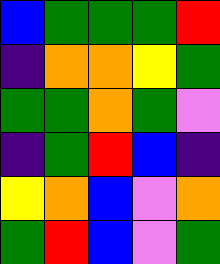[["blue", "green", "green", "green", "red"], ["indigo", "orange", "orange", "yellow", "green"], ["green", "green", "orange", "green", "violet"], ["indigo", "green", "red", "blue", "indigo"], ["yellow", "orange", "blue", "violet", "orange"], ["green", "red", "blue", "violet", "green"]]